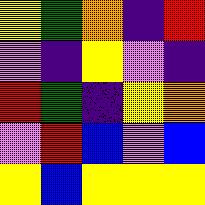[["yellow", "green", "orange", "indigo", "red"], ["violet", "indigo", "yellow", "violet", "indigo"], ["red", "green", "indigo", "yellow", "orange"], ["violet", "red", "blue", "violet", "blue"], ["yellow", "blue", "yellow", "yellow", "yellow"]]